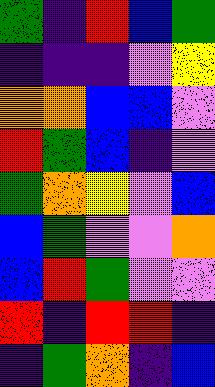[["green", "indigo", "red", "blue", "green"], ["indigo", "indigo", "indigo", "violet", "yellow"], ["orange", "orange", "blue", "blue", "violet"], ["red", "green", "blue", "indigo", "violet"], ["green", "orange", "yellow", "violet", "blue"], ["blue", "green", "violet", "violet", "orange"], ["blue", "red", "green", "violet", "violet"], ["red", "indigo", "red", "red", "indigo"], ["indigo", "green", "orange", "indigo", "blue"]]